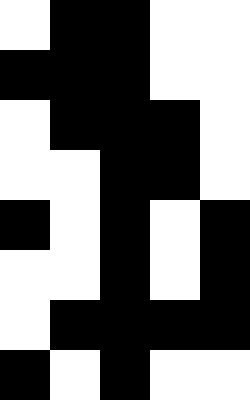[["white", "black", "black", "white", "white"], ["black", "black", "black", "white", "white"], ["white", "black", "black", "black", "white"], ["white", "white", "black", "black", "white"], ["black", "white", "black", "white", "black"], ["white", "white", "black", "white", "black"], ["white", "black", "black", "black", "black"], ["black", "white", "black", "white", "white"]]